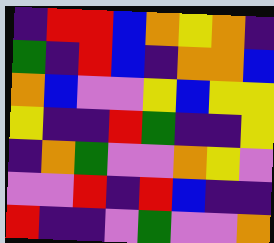[["indigo", "red", "red", "blue", "orange", "yellow", "orange", "indigo"], ["green", "indigo", "red", "blue", "indigo", "orange", "orange", "blue"], ["orange", "blue", "violet", "violet", "yellow", "blue", "yellow", "yellow"], ["yellow", "indigo", "indigo", "red", "green", "indigo", "indigo", "yellow"], ["indigo", "orange", "green", "violet", "violet", "orange", "yellow", "violet"], ["violet", "violet", "red", "indigo", "red", "blue", "indigo", "indigo"], ["red", "indigo", "indigo", "violet", "green", "violet", "violet", "orange"]]